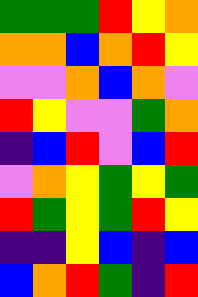[["green", "green", "green", "red", "yellow", "orange"], ["orange", "orange", "blue", "orange", "red", "yellow"], ["violet", "violet", "orange", "blue", "orange", "violet"], ["red", "yellow", "violet", "violet", "green", "orange"], ["indigo", "blue", "red", "violet", "blue", "red"], ["violet", "orange", "yellow", "green", "yellow", "green"], ["red", "green", "yellow", "green", "red", "yellow"], ["indigo", "indigo", "yellow", "blue", "indigo", "blue"], ["blue", "orange", "red", "green", "indigo", "red"]]